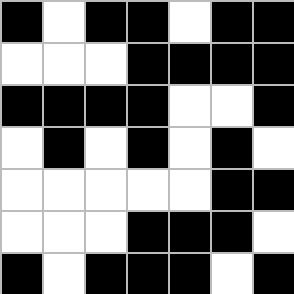[["black", "white", "black", "black", "white", "black", "black"], ["white", "white", "white", "black", "black", "black", "black"], ["black", "black", "black", "black", "white", "white", "black"], ["white", "black", "white", "black", "white", "black", "white"], ["white", "white", "white", "white", "white", "black", "black"], ["white", "white", "white", "black", "black", "black", "white"], ["black", "white", "black", "black", "black", "white", "black"]]